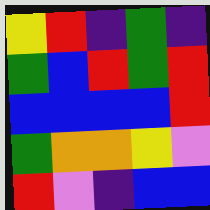[["yellow", "red", "indigo", "green", "indigo"], ["green", "blue", "red", "green", "red"], ["blue", "blue", "blue", "blue", "red"], ["green", "orange", "orange", "yellow", "violet"], ["red", "violet", "indigo", "blue", "blue"]]